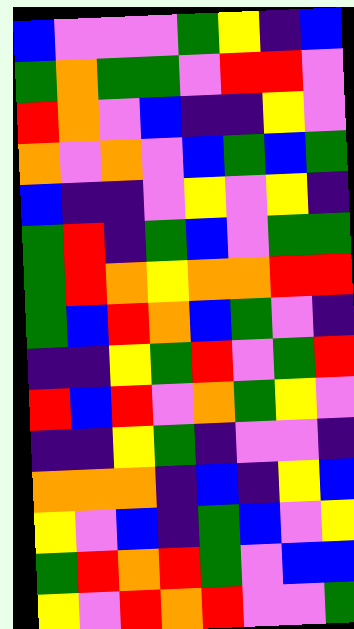[["blue", "violet", "violet", "violet", "green", "yellow", "indigo", "blue"], ["green", "orange", "green", "green", "violet", "red", "red", "violet"], ["red", "orange", "violet", "blue", "indigo", "indigo", "yellow", "violet"], ["orange", "violet", "orange", "violet", "blue", "green", "blue", "green"], ["blue", "indigo", "indigo", "violet", "yellow", "violet", "yellow", "indigo"], ["green", "red", "indigo", "green", "blue", "violet", "green", "green"], ["green", "red", "orange", "yellow", "orange", "orange", "red", "red"], ["green", "blue", "red", "orange", "blue", "green", "violet", "indigo"], ["indigo", "indigo", "yellow", "green", "red", "violet", "green", "red"], ["red", "blue", "red", "violet", "orange", "green", "yellow", "violet"], ["indigo", "indigo", "yellow", "green", "indigo", "violet", "violet", "indigo"], ["orange", "orange", "orange", "indigo", "blue", "indigo", "yellow", "blue"], ["yellow", "violet", "blue", "indigo", "green", "blue", "violet", "yellow"], ["green", "red", "orange", "red", "green", "violet", "blue", "blue"], ["yellow", "violet", "red", "orange", "red", "violet", "violet", "green"]]